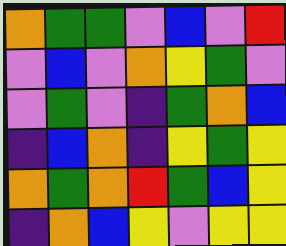[["orange", "green", "green", "violet", "blue", "violet", "red"], ["violet", "blue", "violet", "orange", "yellow", "green", "violet"], ["violet", "green", "violet", "indigo", "green", "orange", "blue"], ["indigo", "blue", "orange", "indigo", "yellow", "green", "yellow"], ["orange", "green", "orange", "red", "green", "blue", "yellow"], ["indigo", "orange", "blue", "yellow", "violet", "yellow", "yellow"]]